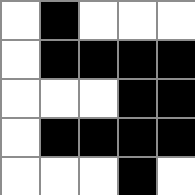[["white", "black", "white", "white", "white"], ["white", "black", "black", "black", "black"], ["white", "white", "white", "black", "black"], ["white", "black", "black", "black", "black"], ["white", "white", "white", "black", "white"]]